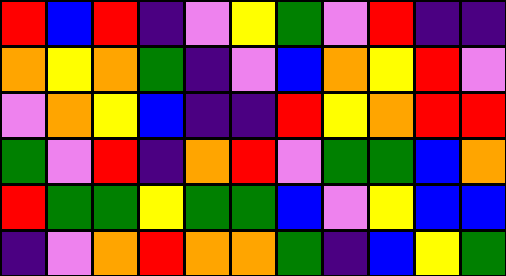[["red", "blue", "red", "indigo", "violet", "yellow", "green", "violet", "red", "indigo", "indigo"], ["orange", "yellow", "orange", "green", "indigo", "violet", "blue", "orange", "yellow", "red", "violet"], ["violet", "orange", "yellow", "blue", "indigo", "indigo", "red", "yellow", "orange", "red", "red"], ["green", "violet", "red", "indigo", "orange", "red", "violet", "green", "green", "blue", "orange"], ["red", "green", "green", "yellow", "green", "green", "blue", "violet", "yellow", "blue", "blue"], ["indigo", "violet", "orange", "red", "orange", "orange", "green", "indigo", "blue", "yellow", "green"]]